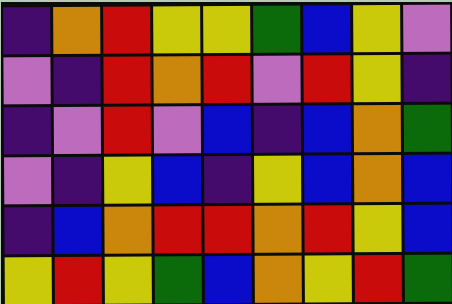[["indigo", "orange", "red", "yellow", "yellow", "green", "blue", "yellow", "violet"], ["violet", "indigo", "red", "orange", "red", "violet", "red", "yellow", "indigo"], ["indigo", "violet", "red", "violet", "blue", "indigo", "blue", "orange", "green"], ["violet", "indigo", "yellow", "blue", "indigo", "yellow", "blue", "orange", "blue"], ["indigo", "blue", "orange", "red", "red", "orange", "red", "yellow", "blue"], ["yellow", "red", "yellow", "green", "blue", "orange", "yellow", "red", "green"]]